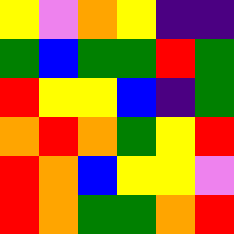[["yellow", "violet", "orange", "yellow", "indigo", "indigo"], ["green", "blue", "green", "green", "red", "green"], ["red", "yellow", "yellow", "blue", "indigo", "green"], ["orange", "red", "orange", "green", "yellow", "red"], ["red", "orange", "blue", "yellow", "yellow", "violet"], ["red", "orange", "green", "green", "orange", "red"]]